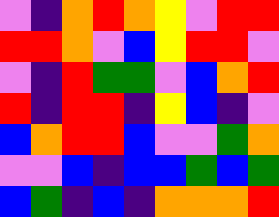[["violet", "indigo", "orange", "red", "orange", "yellow", "violet", "red", "red"], ["red", "red", "orange", "violet", "blue", "yellow", "red", "red", "violet"], ["violet", "indigo", "red", "green", "green", "violet", "blue", "orange", "red"], ["red", "indigo", "red", "red", "indigo", "yellow", "blue", "indigo", "violet"], ["blue", "orange", "red", "red", "blue", "violet", "violet", "green", "orange"], ["violet", "violet", "blue", "indigo", "blue", "blue", "green", "blue", "green"], ["blue", "green", "indigo", "blue", "indigo", "orange", "orange", "orange", "red"]]